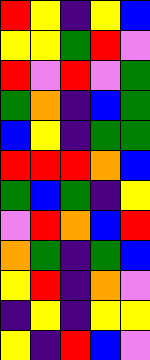[["red", "yellow", "indigo", "yellow", "blue"], ["yellow", "yellow", "green", "red", "violet"], ["red", "violet", "red", "violet", "green"], ["green", "orange", "indigo", "blue", "green"], ["blue", "yellow", "indigo", "green", "green"], ["red", "red", "red", "orange", "blue"], ["green", "blue", "green", "indigo", "yellow"], ["violet", "red", "orange", "blue", "red"], ["orange", "green", "indigo", "green", "blue"], ["yellow", "red", "indigo", "orange", "violet"], ["indigo", "yellow", "indigo", "yellow", "yellow"], ["yellow", "indigo", "red", "blue", "violet"]]